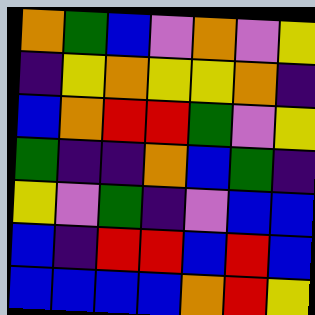[["orange", "green", "blue", "violet", "orange", "violet", "yellow"], ["indigo", "yellow", "orange", "yellow", "yellow", "orange", "indigo"], ["blue", "orange", "red", "red", "green", "violet", "yellow"], ["green", "indigo", "indigo", "orange", "blue", "green", "indigo"], ["yellow", "violet", "green", "indigo", "violet", "blue", "blue"], ["blue", "indigo", "red", "red", "blue", "red", "blue"], ["blue", "blue", "blue", "blue", "orange", "red", "yellow"]]